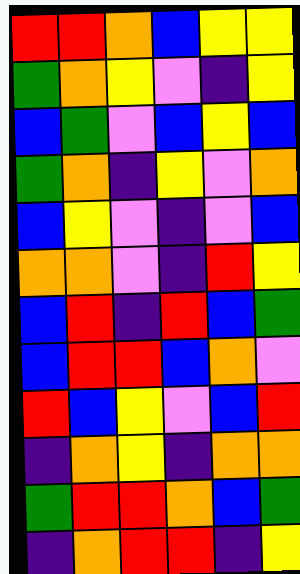[["red", "red", "orange", "blue", "yellow", "yellow"], ["green", "orange", "yellow", "violet", "indigo", "yellow"], ["blue", "green", "violet", "blue", "yellow", "blue"], ["green", "orange", "indigo", "yellow", "violet", "orange"], ["blue", "yellow", "violet", "indigo", "violet", "blue"], ["orange", "orange", "violet", "indigo", "red", "yellow"], ["blue", "red", "indigo", "red", "blue", "green"], ["blue", "red", "red", "blue", "orange", "violet"], ["red", "blue", "yellow", "violet", "blue", "red"], ["indigo", "orange", "yellow", "indigo", "orange", "orange"], ["green", "red", "red", "orange", "blue", "green"], ["indigo", "orange", "red", "red", "indigo", "yellow"]]